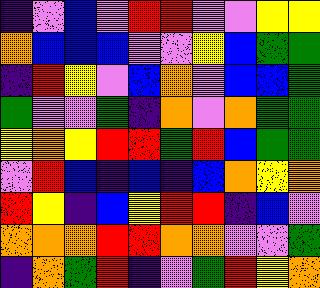[["indigo", "violet", "blue", "violet", "red", "red", "violet", "violet", "yellow", "yellow"], ["orange", "blue", "blue", "blue", "violet", "violet", "yellow", "blue", "green", "green"], ["indigo", "red", "yellow", "violet", "blue", "orange", "violet", "blue", "blue", "green"], ["green", "violet", "violet", "green", "indigo", "orange", "violet", "orange", "green", "green"], ["yellow", "orange", "yellow", "red", "red", "green", "red", "blue", "green", "green"], ["violet", "red", "blue", "indigo", "blue", "indigo", "blue", "orange", "yellow", "orange"], ["red", "yellow", "indigo", "blue", "yellow", "red", "red", "indigo", "blue", "violet"], ["orange", "orange", "orange", "red", "red", "orange", "orange", "violet", "violet", "green"], ["indigo", "orange", "green", "red", "indigo", "violet", "green", "red", "yellow", "orange"]]